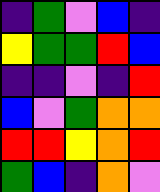[["indigo", "green", "violet", "blue", "indigo"], ["yellow", "green", "green", "red", "blue"], ["indigo", "indigo", "violet", "indigo", "red"], ["blue", "violet", "green", "orange", "orange"], ["red", "red", "yellow", "orange", "red"], ["green", "blue", "indigo", "orange", "violet"]]